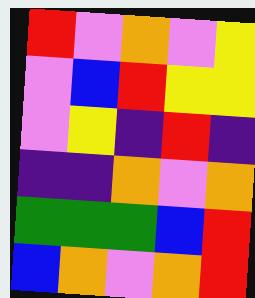[["red", "violet", "orange", "violet", "yellow"], ["violet", "blue", "red", "yellow", "yellow"], ["violet", "yellow", "indigo", "red", "indigo"], ["indigo", "indigo", "orange", "violet", "orange"], ["green", "green", "green", "blue", "red"], ["blue", "orange", "violet", "orange", "red"]]